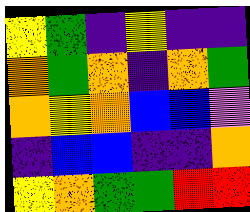[["yellow", "green", "indigo", "yellow", "indigo", "indigo"], ["orange", "green", "orange", "indigo", "orange", "green"], ["orange", "yellow", "orange", "blue", "blue", "violet"], ["indigo", "blue", "blue", "indigo", "indigo", "orange"], ["yellow", "orange", "green", "green", "red", "red"]]